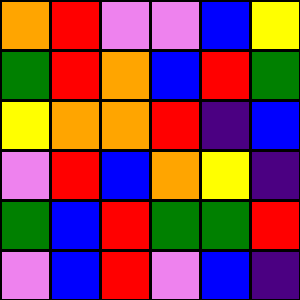[["orange", "red", "violet", "violet", "blue", "yellow"], ["green", "red", "orange", "blue", "red", "green"], ["yellow", "orange", "orange", "red", "indigo", "blue"], ["violet", "red", "blue", "orange", "yellow", "indigo"], ["green", "blue", "red", "green", "green", "red"], ["violet", "blue", "red", "violet", "blue", "indigo"]]